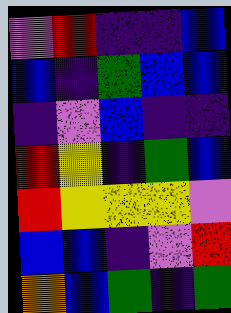[["violet", "red", "indigo", "indigo", "blue"], ["blue", "indigo", "green", "blue", "blue"], ["indigo", "violet", "blue", "indigo", "indigo"], ["red", "yellow", "indigo", "green", "blue"], ["red", "yellow", "yellow", "yellow", "violet"], ["blue", "blue", "indigo", "violet", "red"], ["orange", "blue", "green", "indigo", "green"]]